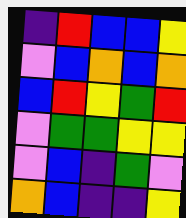[["indigo", "red", "blue", "blue", "yellow"], ["violet", "blue", "orange", "blue", "orange"], ["blue", "red", "yellow", "green", "red"], ["violet", "green", "green", "yellow", "yellow"], ["violet", "blue", "indigo", "green", "violet"], ["orange", "blue", "indigo", "indigo", "yellow"]]